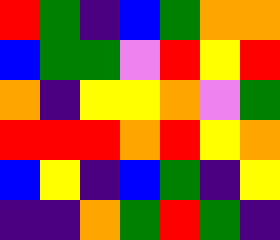[["red", "green", "indigo", "blue", "green", "orange", "orange"], ["blue", "green", "green", "violet", "red", "yellow", "red"], ["orange", "indigo", "yellow", "yellow", "orange", "violet", "green"], ["red", "red", "red", "orange", "red", "yellow", "orange"], ["blue", "yellow", "indigo", "blue", "green", "indigo", "yellow"], ["indigo", "indigo", "orange", "green", "red", "green", "indigo"]]